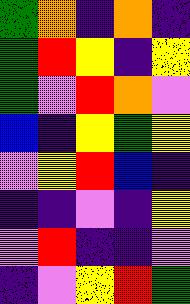[["green", "orange", "indigo", "orange", "indigo"], ["green", "red", "yellow", "indigo", "yellow"], ["green", "violet", "red", "orange", "violet"], ["blue", "indigo", "yellow", "green", "yellow"], ["violet", "yellow", "red", "blue", "indigo"], ["indigo", "indigo", "violet", "indigo", "yellow"], ["violet", "red", "indigo", "indigo", "violet"], ["indigo", "violet", "yellow", "red", "green"]]